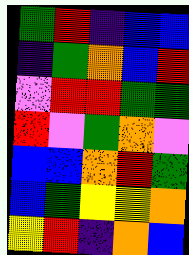[["green", "red", "indigo", "blue", "blue"], ["indigo", "green", "orange", "blue", "red"], ["violet", "red", "red", "green", "green"], ["red", "violet", "green", "orange", "violet"], ["blue", "blue", "orange", "red", "green"], ["blue", "green", "yellow", "yellow", "orange"], ["yellow", "red", "indigo", "orange", "blue"]]